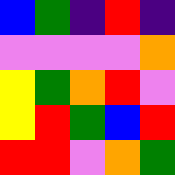[["blue", "green", "indigo", "red", "indigo"], ["violet", "violet", "violet", "violet", "orange"], ["yellow", "green", "orange", "red", "violet"], ["yellow", "red", "green", "blue", "red"], ["red", "red", "violet", "orange", "green"]]